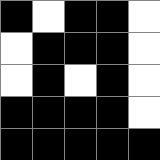[["black", "white", "black", "black", "white"], ["white", "black", "black", "black", "white"], ["white", "black", "white", "black", "white"], ["black", "black", "black", "black", "white"], ["black", "black", "black", "black", "black"]]